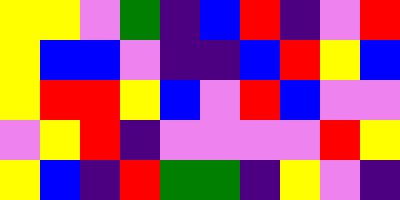[["yellow", "yellow", "violet", "green", "indigo", "blue", "red", "indigo", "violet", "red"], ["yellow", "blue", "blue", "violet", "indigo", "indigo", "blue", "red", "yellow", "blue"], ["yellow", "red", "red", "yellow", "blue", "violet", "red", "blue", "violet", "violet"], ["violet", "yellow", "red", "indigo", "violet", "violet", "violet", "violet", "red", "yellow"], ["yellow", "blue", "indigo", "red", "green", "green", "indigo", "yellow", "violet", "indigo"]]